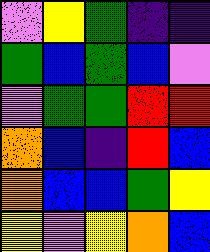[["violet", "yellow", "green", "indigo", "indigo"], ["green", "blue", "green", "blue", "violet"], ["violet", "green", "green", "red", "red"], ["orange", "blue", "indigo", "red", "blue"], ["orange", "blue", "blue", "green", "yellow"], ["yellow", "violet", "yellow", "orange", "blue"]]